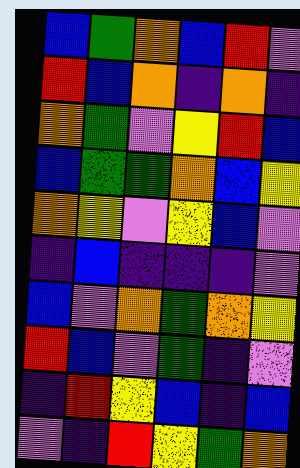[["blue", "green", "orange", "blue", "red", "violet"], ["red", "blue", "orange", "indigo", "orange", "indigo"], ["orange", "green", "violet", "yellow", "red", "blue"], ["blue", "green", "green", "orange", "blue", "yellow"], ["orange", "yellow", "violet", "yellow", "blue", "violet"], ["indigo", "blue", "indigo", "indigo", "indigo", "violet"], ["blue", "violet", "orange", "green", "orange", "yellow"], ["red", "blue", "violet", "green", "indigo", "violet"], ["indigo", "red", "yellow", "blue", "indigo", "blue"], ["violet", "indigo", "red", "yellow", "green", "orange"]]